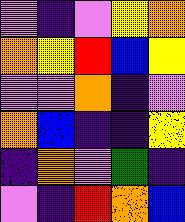[["violet", "indigo", "violet", "yellow", "orange"], ["orange", "yellow", "red", "blue", "yellow"], ["violet", "violet", "orange", "indigo", "violet"], ["orange", "blue", "indigo", "indigo", "yellow"], ["indigo", "orange", "violet", "green", "indigo"], ["violet", "indigo", "red", "orange", "blue"]]